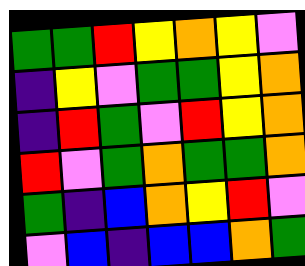[["green", "green", "red", "yellow", "orange", "yellow", "violet"], ["indigo", "yellow", "violet", "green", "green", "yellow", "orange"], ["indigo", "red", "green", "violet", "red", "yellow", "orange"], ["red", "violet", "green", "orange", "green", "green", "orange"], ["green", "indigo", "blue", "orange", "yellow", "red", "violet"], ["violet", "blue", "indigo", "blue", "blue", "orange", "green"]]